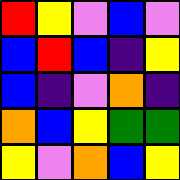[["red", "yellow", "violet", "blue", "violet"], ["blue", "red", "blue", "indigo", "yellow"], ["blue", "indigo", "violet", "orange", "indigo"], ["orange", "blue", "yellow", "green", "green"], ["yellow", "violet", "orange", "blue", "yellow"]]